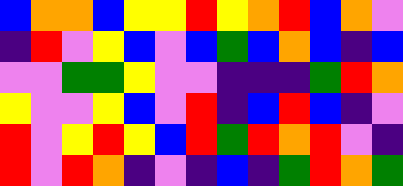[["blue", "orange", "orange", "blue", "yellow", "yellow", "red", "yellow", "orange", "red", "blue", "orange", "violet"], ["indigo", "red", "violet", "yellow", "blue", "violet", "blue", "green", "blue", "orange", "blue", "indigo", "blue"], ["violet", "violet", "green", "green", "yellow", "violet", "violet", "indigo", "indigo", "indigo", "green", "red", "orange"], ["yellow", "violet", "violet", "yellow", "blue", "violet", "red", "indigo", "blue", "red", "blue", "indigo", "violet"], ["red", "violet", "yellow", "red", "yellow", "blue", "red", "green", "red", "orange", "red", "violet", "indigo"], ["red", "violet", "red", "orange", "indigo", "violet", "indigo", "blue", "indigo", "green", "red", "orange", "green"]]